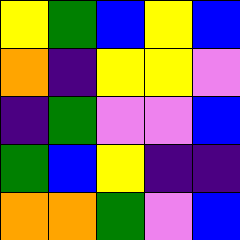[["yellow", "green", "blue", "yellow", "blue"], ["orange", "indigo", "yellow", "yellow", "violet"], ["indigo", "green", "violet", "violet", "blue"], ["green", "blue", "yellow", "indigo", "indigo"], ["orange", "orange", "green", "violet", "blue"]]